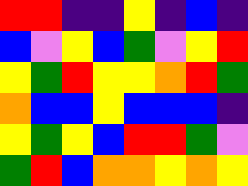[["red", "red", "indigo", "indigo", "yellow", "indigo", "blue", "indigo"], ["blue", "violet", "yellow", "blue", "green", "violet", "yellow", "red"], ["yellow", "green", "red", "yellow", "yellow", "orange", "red", "green"], ["orange", "blue", "blue", "yellow", "blue", "blue", "blue", "indigo"], ["yellow", "green", "yellow", "blue", "red", "red", "green", "violet"], ["green", "red", "blue", "orange", "orange", "yellow", "orange", "yellow"]]